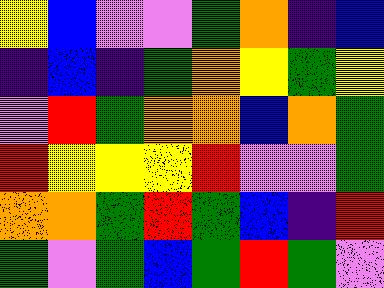[["yellow", "blue", "violet", "violet", "green", "orange", "indigo", "blue"], ["indigo", "blue", "indigo", "green", "orange", "yellow", "green", "yellow"], ["violet", "red", "green", "orange", "orange", "blue", "orange", "green"], ["red", "yellow", "yellow", "yellow", "red", "violet", "violet", "green"], ["orange", "orange", "green", "red", "green", "blue", "indigo", "red"], ["green", "violet", "green", "blue", "green", "red", "green", "violet"]]